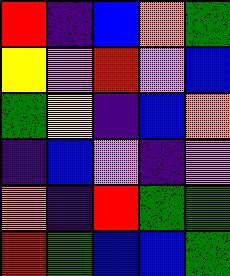[["red", "indigo", "blue", "orange", "green"], ["yellow", "violet", "red", "violet", "blue"], ["green", "yellow", "indigo", "blue", "orange"], ["indigo", "blue", "violet", "indigo", "violet"], ["orange", "indigo", "red", "green", "green"], ["red", "green", "blue", "blue", "green"]]